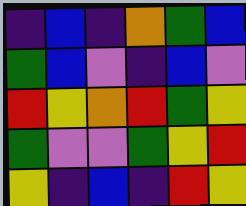[["indigo", "blue", "indigo", "orange", "green", "blue"], ["green", "blue", "violet", "indigo", "blue", "violet"], ["red", "yellow", "orange", "red", "green", "yellow"], ["green", "violet", "violet", "green", "yellow", "red"], ["yellow", "indigo", "blue", "indigo", "red", "yellow"]]